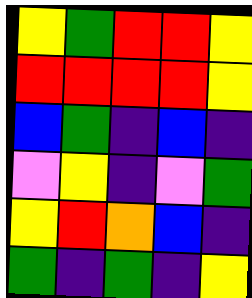[["yellow", "green", "red", "red", "yellow"], ["red", "red", "red", "red", "yellow"], ["blue", "green", "indigo", "blue", "indigo"], ["violet", "yellow", "indigo", "violet", "green"], ["yellow", "red", "orange", "blue", "indigo"], ["green", "indigo", "green", "indigo", "yellow"]]